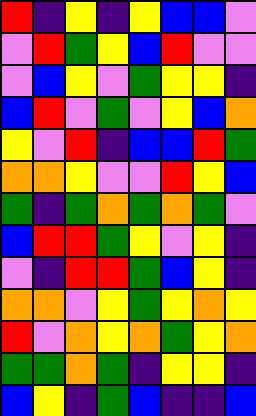[["red", "indigo", "yellow", "indigo", "yellow", "blue", "blue", "violet"], ["violet", "red", "green", "yellow", "blue", "red", "violet", "violet"], ["violet", "blue", "yellow", "violet", "green", "yellow", "yellow", "indigo"], ["blue", "red", "violet", "green", "violet", "yellow", "blue", "orange"], ["yellow", "violet", "red", "indigo", "blue", "blue", "red", "green"], ["orange", "orange", "yellow", "violet", "violet", "red", "yellow", "blue"], ["green", "indigo", "green", "orange", "green", "orange", "green", "violet"], ["blue", "red", "red", "green", "yellow", "violet", "yellow", "indigo"], ["violet", "indigo", "red", "red", "green", "blue", "yellow", "indigo"], ["orange", "orange", "violet", "yellow", "green", "yellow", "orange", "yellow"], ["red", "violet", "orange", "yellow", "orange", "green", "yellow", "orange"], ["green", "green", "orange", "green", "indigo", "yellow", "yellow", "indigo"], ["blue", "yellow", "indigo", "green", "blue", "indigo", "indigo", "blue"]]